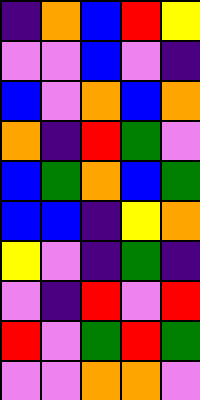[["indigo", "orange", "blue", "red", "yellow"], ["violet", "violet", "blue", "violet", "indigo"], ["blue", "violet", "orange", "blue", "orange"], ["orange", "indigo", "red", "green", "violet"], ["blue", "green", "orange", "blue", "green"], ["blue", "blue", "indigo", "yellow", "orange"], ["yellow", "violet", "indigo", "green", "indigo"], ["violet", "indigo", "red", "violet", "red"], ["red", "violet", "green", "red", "green"], ["violet", "violet", "orange", "orange", "violet"]]